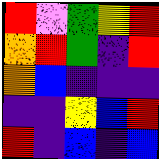[["red", "violet", "green", "yellow", "red"], ["orange", "red", "green", "indigo", "red"], ["orange", "blue", "indigo", "indigo", "indigo"], ["indigo", "indigo", "yellow", "blue", "red"], ["red", "indigo", "blue", "indigo", "blue"]]